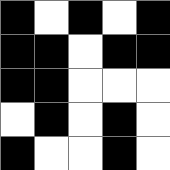[["black", "white", "black", "white", "black"], ["black", "black", "white", "black", "black"], ["black", "black", "white", "white", "white"], ["white", "black", "white", "black", "white"], ["black", "white", "white", "black", "white"]]